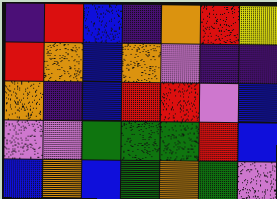[["indigo", "red", "blue", "indigo", "orange", "red", "yellow"], ["red", "orange", "blue", "orange", "violet", "indigo", "indigo"], ["orange", "indigo", "blue", "red", "red", "violet", "blue"], ["violet", "violet", "green", "green", "green", "red", "blue"], ["blue", "orange", "blue", "green", "orange", "green", "violet"]]